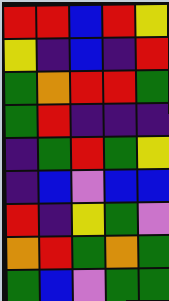[["red", "red", "blue", "red", "yellow"], ["yellow", "indigo", "blue", "indigo", "red"], ["green", "orange", "red", "red", "green"], ["green", "red", "indigo", "indigo", "indigo"], ["indigo", "green", "red", "green", "yellow"], ["indigo", "blue", "violet", "blue", "blue"], ["red", "indigo", "yellow", "green", "violet"], ["orange", "red", "green", "orange", "green"], ["green", "blue", "violet", "green", "green"]]